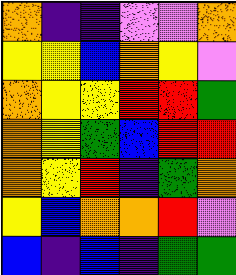[["orange", "indigo", "indigo", "violet", "violet", "orange"], ["yellow", "yellow", "blue", "orange", "yellow", "violet"], ["orange", "yellow", "yellow", "red", "red", "green"], ["orange", "yellow", "green", "blue", "red", "red"], ["orange", "yellow", "red", "indigo", "green", "orange"], ["yellow", "blue", "orange", "orange", "red", "violet"], ["blue", "indigo", "blue", "indigo", "green", "green"]]